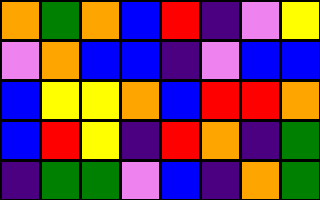[["orange", "green", "orange", "blue", "red", "indigo", "violet", "yellow"], ["violet", "orange", "blue", "blue", "indigo", "violet", "blue", "blue"], ["blue", "yellow", "yellow", "orange", "blue", "red", "red", "orange"], ["blue", "red", "yellow", "indigo", "red", "orange", "indigo", "green"], ["indigo", "green", "green", "violet", "blue", "indigo", "orange", "green"]]